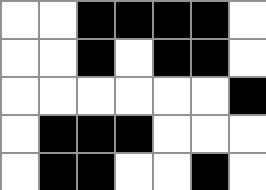[["white", "white", "black", "black", "black", "black", "white"], ["white", "white", "black", "white", "black", "black", "white"], ["white", "white", "white", "white", "white", "white", "black"], ["white", "black", "black", "black", "white", "white", "white"], ["white", "black", "black", "white", "white", "black", "white"]]